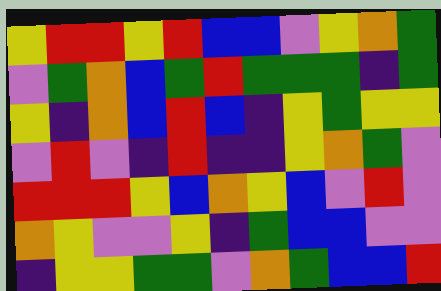[["yellow", "red", "red", "yellow", "red", "blue", "blue", "violet", "yellow", "orange", "green"], ["violet", "green", "orange", "blue", "green", "red", "green", "green", "green", "indigo", "green"], ["yellow", "indigo", "orange", "blue", "red", "blue", "indigo", "yellow", "green", "yellow", "yellow"], ["violet", "red", "violet", "indigo", "red", "indigo", "indigo", "yellow", "orange", "green", "violet"], ["red", "red", "red", "yellow", "blue", "orange", "yellow", "blue", "violet", "red", "violet"], ["orange", "yellow", "violet", "violet", "yellow", "indigo", "green", "blue", "blue", "violet", "violet"], ["indigo", "yellow", "yellow", "green", "green", "violet", "orange", "green", "blue", "blue", "red"]]